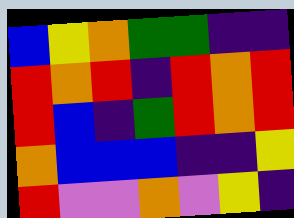[["blue", "yellow", "orange", "green", "green", "indigo", "indigo"], ["red", "orange", "red", "indigo", "red", "orange", "red"], ["red", "blue", "indigo", "green", "red", "orange", "red"], ["orange", "blue", "blue", "blue", "indigo", "indigo", "yellow"], ["red", "violet", "violet", "orange", "violet", "yellow", "indigo"]]